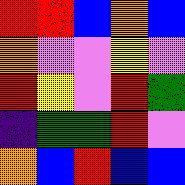[["red", "red", "blue", "orange", "blue"], ["orange", "violet", "violet", "yellow", "violet"], ["red", "yellow", "violet", "red", "green"], ["indigo", "green", "green", "red", "violet"], ["orange", "blue", "red", "blue", "blue"]]